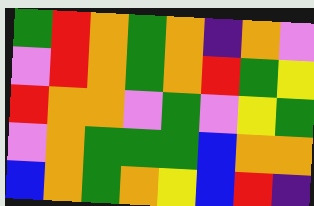[["green", "red", "orange", "green", "orange", "indigo", "orange", "violet"], ["violet", "red", "orange", "green", "orange", "red", "green", "yellow"], ["red", "orange", "orange", "violet", "green", "violet", "yellow", "green"], ["violet", "orange", "green", "green", "green", "blue", "orange", "orange"], ["blue", "orange", "green", "orange", "yellow", "blue", "red", "indigo"]]